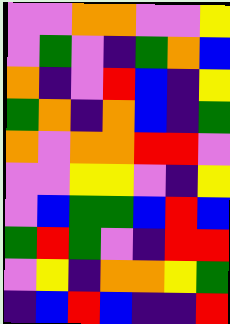[["violet", "violet", "orange", "orange", "violet", "violet", "yellow"], ["violet", "green", "violet", "indigo", "green", "orange", "blue"], ["orange", "indigo", "violet", "red", "blue", "indigo", "yellow"], ["green", "orange", "indigo", "orange", "blue", "indigo", "green"], ["orange", "violet", "orange", "orange", "red", "red", "violet"], ["violet", "violet", "yellow", "yellow", "violet", "indigo", "yellow"], ["violet", "blue", "green", "green", "blue", "red", "blue"], ["green", "red", "green", "violet", "indigo", "red", "red"], ["violet", "yellow", "indigo", "orange", "orange", "yellow", "green"], ["indigo", "blue", "red", "blue", "indigo", "indigo", "red"]]